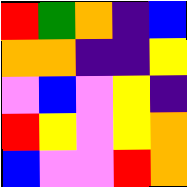[["red", "green", "orange", "indigo", "blue"], ["orange", "orange", "indigo", "indigo", "yellow"], ["violet", "blue", "violet", "yellow", "indigo"], ["red", "yellow", "violet", "yellow", "orange"], ["blue", "violet", "violet", "red", "orange"]]